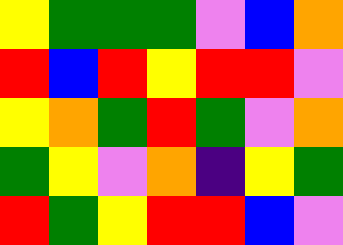[["yellow", "green", "green", "green", "violet", "blue", "orange"], ["red", "blue", "red", "yellow", "red", "red", "violet"], ["yellow", "orange", "green", "red", "green", "violet", "orange"], ["green", "yellow", "violet", "orange", "indigo", "yellow", "green"], ["red", "green", "yellow", "red", "red", "blue", "violet"]]